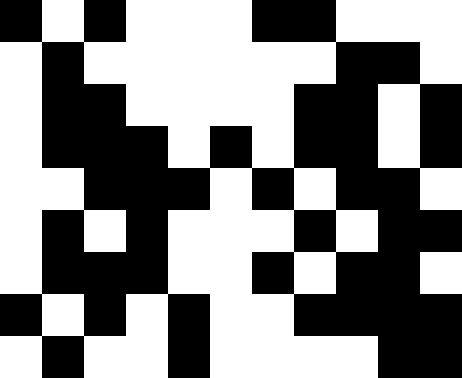[["black", "white", "black", "white", "white", "white", "black", "black", "white", "white", "white"], ["white", "black", "white", "white", "white", "white", "white", "white", "black", "black", "white"], ["white", "black", "black", "white", "white", "white", "white", "black", "black", "white", "black"], ["white", "black", "black", "black", "white", "black", "white", "black", "black", "white", "black"], ["white", "white", "black", "black", "black", "white", "black", "white", "black", "black", "white"], ["white", "black", "white", "black", "white", "white", "white", "black", "white", "black", "black"], ["white", "black", "black", "black", "white", "white", "black", "white", "black", "black", "white"], ["black", "white", "black", "white", "black", "white", "white", "black", "black", "black", "black"], ["white", "black", "white", "white", "black", "white", "white", "white", "white", "black", "black"]]